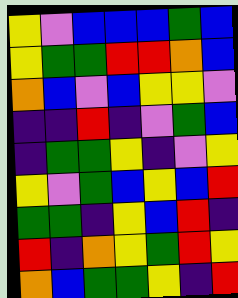[["yellow", "violet", "blue", "blue", "blue", "green", "blue"], ["yellow", "green", "green", "red", "red", "orange", "blue"], ["orange", "blue", "violet", "blue", "yellow", "yellow", "violet"], ["indigo", "indigo", "red", "indigo", "violet", "green", "blue"], ["indigo", "green", "green", "yellow", "indigo", "violet", "yellow"], ["yellow", "violet", "green", "blue", "yellow", "blue", "red"], ["green", "green", "indigo", "yellow", "blue", "red", "indigo"], ["red", "indigo", "orange", "yellow", "green", "red", "yellow"], ["orange", "blue", "green", "green", "yellow", "indigo", "red"]]